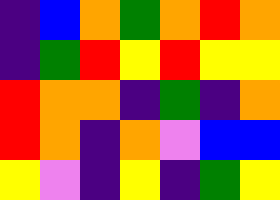[["indigo", "blue", "orange", "green", "orange", "red", "orange"], ["indigo", "green", "red", "yellow", "red", "yellow", "yellow"], ["red", "orange", "orange", "indigo", "green", "indigo", "orange"], ["red", "orange", "indigo", "orange", "violet", "blue", "blue"], ["yellow", "violet", "indigo", "yellow", "indigo", "green", "yellow"]]